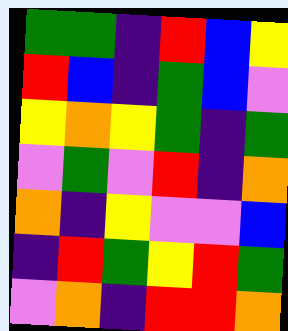[["green", "green", "indigo", "red", "blue", "yellow"], ["red", "blue", "indigo", "green", "blue", "violet"], ["yellow", "orange", "yellow", "green", "indigo", "green"], ["violet", "green", "violet", "red", "indigo", "orange"], ["orange", "indigo", "yellow", "violet", "violet", "blue"], ["indigo", "red", "green", "yellow", "red", "green"], ["violet", "orange", "indigo", "red", "red", "orange"]]